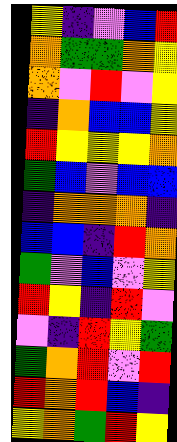[["yellow", "indigo", "violet", "blue", "red"], ["orange", "green", "green", "orange", "yellow"], ["orange", "violet", "red", "violet", "yellow"], ["indigo", "orange", "blue", "blue", "yellow"], ["red", "yellow", "yellow", "yellow", "orange"], ["green", "blue", "violet", "blue", "blue"], ["indigo", "orange", "orange", "orange", "indigo"], ["blue", "blue", "indigo", "red", "orange"], ["green", "violet", "blue", "violet", "yellow"], ["red", "yellow", "indigo", "red", "violet"], ["violet", "indigo", "red", "yellow", "green"], ["green", "orange", "red", "violet", "red"], ["red", "orange", "red", "blue", "indigo"], ["yellow", "orange", "green", "red", "yellow"]]